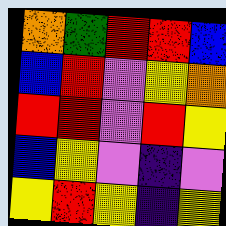[["orange", "green", "red", "red", "blue"], ["blue", "red", "violet", "yellow", "orange"], ["red", "red", "violet", "red", "yellow"], ["blue", "yellow", "violet", "indigo", "violet"], ["yellow", "red", "yellow", "indigo", "yellow"]]